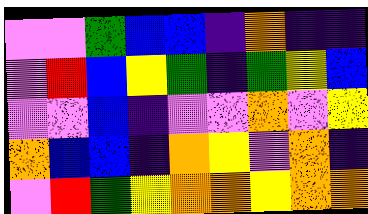[["violet", "violet", "green", "blue", "blue", "indigo", "orange", "indigo", "indigo"], ["violet", "red", "blue", "yellow", "green", "indigo", "green", "yellow", "blue"], ["violet", "violet", "blue", "indigo", "violet", "violet", "orange", "violet", "yellow"], ["orange", "blue", "blue", "indigo", "orange", "yellow", "violet", "orange", "indigo"], ["violet", "red", "green", "yellow", "orange", "orange", "yellow", "orange", "orange"]]